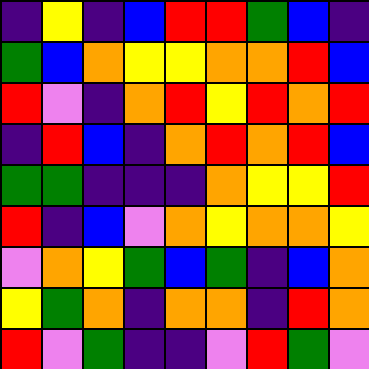[["indigo", "yellow", "indigo", "blue", "red", "red", "green", "blue", "indigo"], ["green", "blue", "orange", "yellow", "yellow", "orange", "orange", "red", "blue"], ["red", "violet", "indigo", "orange", "red", "yellow", "red", "orange", "red"], ["indigo", "red", "blue", "indigo", "orange", "red", "orange", "red", "blue"], ["green", "green", "indigo", "indigo", "indigo", "orange", "yellow", "yellow", "red"], ["red", "indigo", "blue", "violet", "orange", "yellow", "orange", "orange", "yellow"], ["violet", "orange", "yellow", "green", "blue", "green", "indigo", "blue", "orange"], ["yellow", "green", "orange", "indigo", "orange", "orange", "indigo", "red", "orange"], ["red", "violet", "green", "indigo", "indigo", "violet", "red", "green", "violet"]]